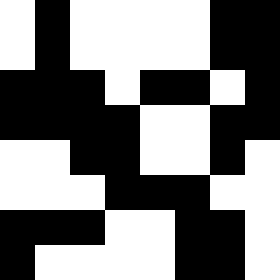[["white", "black", "white", "white", "white", "white", "black", "black"], ["white", "black", "white", "white", "white", "white", "black", "black"], ["black", "black", "black", "white", "black", "black", "white", "black"], ["black", "black", "black", "black", "white", "white", "black", "black"], ["white", "white", "black", "black", "white", "white", "black", "white"], ["white", "white", "white", "black", "black", "black", "white", "white"], ["black", "black", "black", "white", "white", "black", "black", "white"], ["black", "white", "white", "white", "white", "black", "black", "white"]]